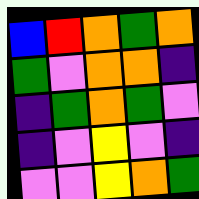[["blue", "red", "orange", "green", "orange"], ["green", "violet", "orange", "orange", "indigo"], ["indigo", "green", "orange", "green", "violet"], ["indigo", "violet", "yellow", "violet", "indigo"], ["violet", "violet", "yellow", "orange", "green"]]